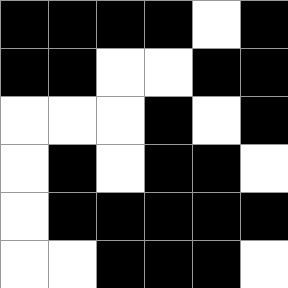[["black", "black", "black", "black", "white", "black"], ["black", "black", "white", "white", "black", "black"], ["white", "white", "white", "black", "white", "black"], ["white", "black", "white", "black", "black", "white"], ["white", "black", "black", "black", "black", "black"], ["white", "white", "black", "black", "black", "white"]]